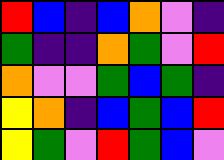[["red", "blue", "indigo", "blue", "orange", "violet", "indigo"], ["green", "indigo", "indigo", "orange", "green", "violet", "red"], ["orange", "violet", "violet", "green", "blue", "green", "indigo"], ["yellow", "orange", "indigo", "blue", "green", "blue", "red"], ["yellow", "green", "violet", "red", "green", "blue", "violet"]]